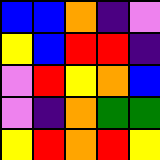[["blue", "blue", "orange", "indigo", "violet"], ["yellow", "blue", "red", "red", "indigo"], ["violet", "red", "yellow", "orange", "blue"], ["violet", "indigo", "orange", "green", "green"], ["yellow", "red", "orange", "red", "yellow"]]